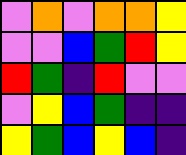[["violet", "orange", "violet", "orange", "orange", "yellow"], ["violet", "violet", "blue", "green", "red", "yellow"], ["red", "green", "indigo", "red", "violet", "violet"], ["violet", "yellow", "blue", "green", "indigo", "indigo"], ["yellow", "green", "blue", "yellow", "blue", "indigo"]]